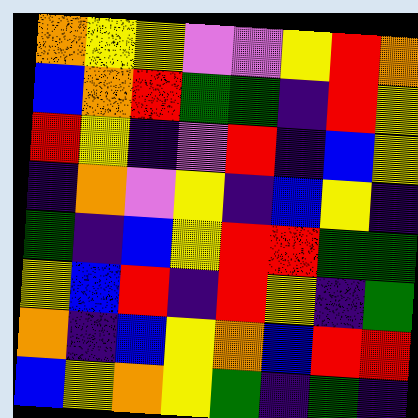[["orange", "yellow", "yellow", "violet", "violet", "yellow", "red", "orange"], ["blue", "orange", "red", "green", "green", "indigo", "red", "yellow"], ["red", "yellow", "indigo", "violet", "red", "indigo", "blue", "yellow"], ["indigo", "orange", "violet", "yellow", "indigo", "blue", "yellow", "indigo"], ["green", "indigo", "blue", "yellow", "red", "red", "green", "green"], ["yellow", "blue", "red", "indigo", "red", "yellow", "indigo", "green"], ["orange", "indigo", "blue", "yellow", "orange", "blue", "red", "red"], ["blue", "yellow", "orange", "yellow", "green", "indigo", "green", "indigo"]]